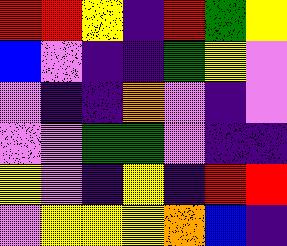[["red", "red", "yellow", "indigo", "red", "green", "yellow"], ["blue", "violet", "indigo", "indigo", "green", "yellow", "violet"], ["violet", "indigo", "indigo", "orange", "violet", "indigo", "violet"], ["violet", "violet", "green", "green", "violet", "indigo", "indigo"], ["yellow", "violet", "indigo", "yellow", "indigo", "red", "red"], ["violet", "yellow", "yellow", "yellow", "orange", "blue", "indigo"]]